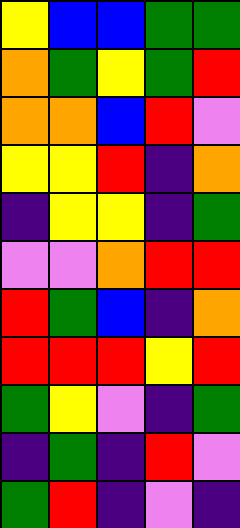[["yellow", "blue", "blue", "green", "green"], ["orange", "green", "yellow", "green", "red"], ["orange", "orange", "blue", "red", "violet"], ["yellow", "yellow", "red", "indigo", "orange"], ["indigo", "yellow", "yellow", "indigo", "green"], ["violet", "violet", "orange", "red", "red"], ["red", "green", "blue", "indigo", "orange"], ["red", "red", "red", "yellow", "red"], ["green", "yellow", "violet", "indigo", "green"], ["indigo", "green", "indigo", "red", "violet"], ["green", "red", "indigo", "violet", "indigo"]]